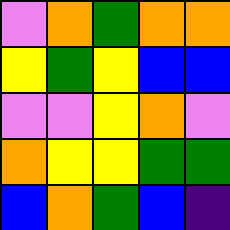[["violet", "orange", "green", "orange", "orange"], ["yellow", "green", "yellow", "blue", "blue"], ["violet", "violet", "yellow", "orange", "violet"], ["orange", "yellow", "yellow", "green", "green"], ["blue", "orange", "green", "blue", "indigo"]]